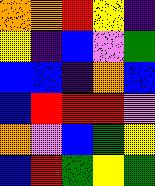[["orange", "orange", "red", "yellow", "indigo"], ["yellow", "indigo", "blue", "violet", "green"], ["blue", "blue", "indigo", "orange", "blue"], ["blue", "red", "red", "red", "violet"], ["orange", "violet", "blue", "green", "yellow"], ["blue", "red", "green", "yellow", "green"]]